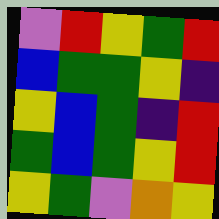[["violet", "red", "yellow", "green", "red"], ["blue", "green", "green", "yellow", "indigo"], ["yellow", "blue", "green", "indigo", "red"], ["green", "blue", "green", "yellow", "red"], ["yellow", "green", "violet", "orange", "yellow"]]